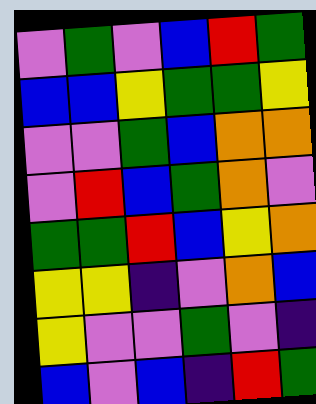[["violet", "green", "violet", "blue", "red", "green"], ["blue", "blue", "yellow", "green", "green", "yellow"], ["violet", "violet", "green", "blue", "orange", "orange"], ["violet", "red", "blue", "green", "orange", "violet"], ["green", "green", "red", "blue", "yellow", "orange"], ["yellow", "yellow", "indigo", "violet", "orange", "blue"], ["yellow", "violet", "violet", "green", "violet", "indigo"], ["blue", "violet", "blue", "indigo", "red", "green"]]